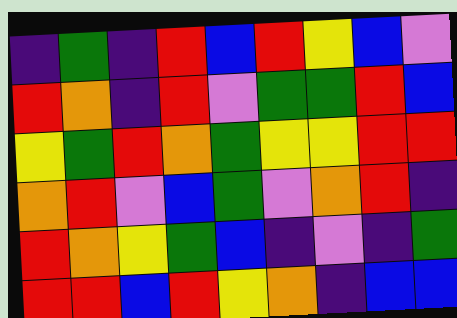[["indigo", "green", "indigo", "red", "blue", "red", "yellow", "blue", "violet"], ["red", "orange", "indigo", "red", "violet", "green", "green", "red", "blue"], ["yellow", "green", "red", "orange", "green", "yellow", "yellow", "red", "red"], ["orange", "red", "violet", "blue", "green", "violet", "orange", "red", "indigo"], ["red", "orange", "yellow", "green", "blue", "indigo", "violet", "indigo", "green"], ["red", "red", "blue", "red", "yellow", "orange", "indigo", "blue", "blue"]]